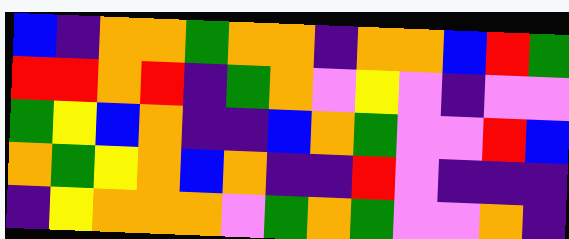[["blue", "indigo", "orange", "orange", "green", "orange", "orange", "indigo", "orange", "orange", "blue", "red", "green"], ["red", "red", "orange", "red", "indigo", "green", "orange", "violet", "yellow", "violet", "indigo", "violet", "violet"], ["green", "yellow", "blue", "orange", "indigo", "indigo", "blue", "orange", "green", "violet", "violet", "red", "blue"], ["orange", "green", "yellow", "orange", "blue", "orange", "indigo", "indigo", "red", "violet", "indigo", "indigo", "indigo"], ["indigo", "yellow", "orange", "orange", "orange", "violet", "green", "orange", "green", "violet", "violet", "orange", "indigo"]]